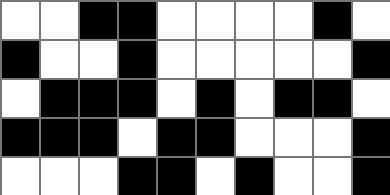[["white", "white", "black", "black", "white", "white", "white", "white", "black", "white"], ["black", "white", "white", "black", "white", "white", "white", "white", "white", "black"], ["white", "black", "black", "black", "white", "black", "white", "black", "black", "white"], ["black", "black", "black", "white", "black", "black", "white", "white", "white", "black"], ["white", "white", "white", "black", "black", "white", "black", "white", "white", "black"]]